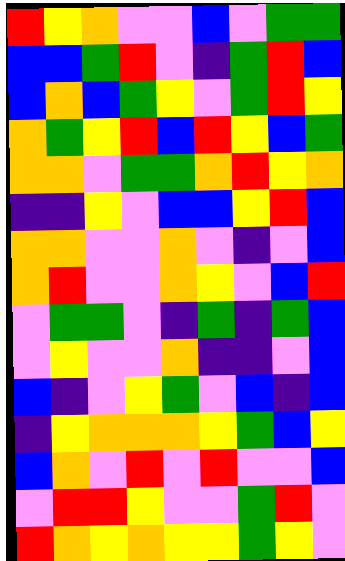[["red", "yellow", "orange", "violet", "violet", "blue", "violet", "green", "green"], ["blue", "blue", "green", "red", "violet", "indigo", "green", "red", "blue"], ["blue", "orange", "blue", "green", "yellow", "violet", "green", "red", "yellow"], ["orange", "green", "yellow", "red", "blue", "red", "yellow", "blue", "green"], ["orange", "orange", "violet", "green", "green", "orange", "red", "yellow", "orange"], ["indigo", "indigo", "yellow", "violet", "blue", "blue", "yellow", "red", "blue"], ["orange", "orange", "violet", "violet", "orange", "violet", "indigo", "violet", "blue"], ["orange", "red", "violet", "violet", "orange", "yellow", "violet", "blue", "red"], ["violet", "green", "green", "violet", "indigo", "green", "indigo", "green", "blue"], ["violet", "yellow", "violet", "violet", "orange", "indigo", "indigo", "violet", "blue"], ["blue", "indigo", "violet", "yellow", "green", "violet", "blue", "indigo", "blue"], ["indigo", "yellow", "orange", "orange", "orange", "yellow", "green", "blue", "yellow"], ["blue", "orange", "violet", "red", "violet", "red", "violet", "violet", "blue"], ["violet", "red", "red", "yellow", "violet", "violet", "green", "red", "violet"], ["red", "orange", "yellow", "orange", "yellow", "yellow", "green", "yellow", "violet"]]